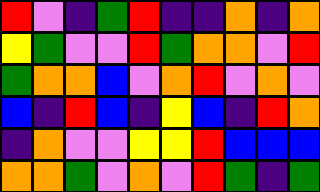[["red", "violet", "indigo", "green", "red", "indigo", "indigo", "orange", "indigo", "orange"], ["yellow", "green", "violet", "violet", "red", "green", "orange", "orange", "violet", "red"], ["green", "orange", "orange", "blue", "violet", "orange", "red", "violet", "orange", "violet"], ["blue", "indigo", "red", "blue", "indigo", "yellow", "blue", "indigo", "red", "orange"], ["indigo", "orange", "violet", "violet", "yellow", "yellow", "red", "blue", "blue", "blue"], ["orange", "orange", "green", "violet", "orange", "violet", "red", "green", "indigo", "green"]]